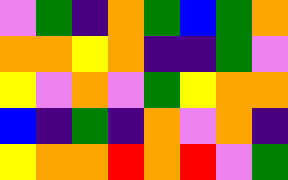[["violet", "green", "indigo", "orange", "green", "blue", "green", "orange"], ["orange", "orange", "yellow", "orange", "indigo", "indigo", "green", "violet"], ["yellow", "violet", "orange", "violet", "green", "yellow", "orange", "orange"], ["blue", "indigo", "green", "indigo", "orange", "violet", "orange", "indigo"], ["yellow", "orange", "orange", "red", "orange", "red", "violet", "green"]]